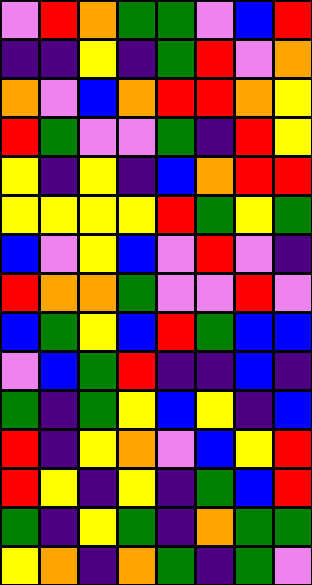[["violet", "red", "orange", "green", "green", "violet", "blue", "red"], ["indigo", "indigo", "yellow", "indigo", "green", "red", "violet", "orange"], ["orange", "violet", "blue", "orange", "red", "red", "orange", "yellow"], ["red", "green", "violet", "violet", "green", "indigo", "red", "yellow"], ["yellow", "indigo", "yellow", "indigo", "blue", "orange", "red", "red"], ["yellow", "yellow", "yellow", "yellow", "red", "green", "yellow", "green"], ["blue", "violet", "yellow", "blue", "violet", "red", "violet", "indigo"], ["red", "orange", "orange", "green", "violet", "violet", "red", "violet"], ["blue", "green", "yellow", "blue", "red", "green", "blue", "blue"], ["violet", "blue", "green", "red", "indigo", "indigo", "blue", "indigo"], ["green", "indigo", "green", "yellow", "blue", "yellow", "indigo", "blue"], ["red", "indigo", "yellow", "orange", "violet", "blue", "yellow", "red"], ["red", "yellow", "indigo", "yellow", "indigo", "green", "blue", "red"], ["green", "indigo", "yellow", "green", "indigo", "orange", "green", "green"], ["yellow", "orange", "indigo", "orange", "green", "indigo", "green", "violet"]]